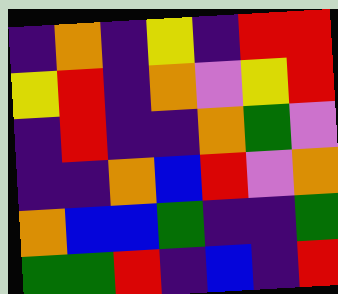[["indigo", "orange", "indigo", "yellow", "indigo", "red", "red"], ["yellow", "red", "indigo", "orange", "violet", "yellow", "red"], ["indigo", "red", "indigo", "indigo", "orange", "green", "violet"], ["indigo", "indigo", "orange", "blue", "red", "violet", "orange"], ["orange", "blue", "blue", "green", "indigo", "indigo", "green"], ["green", "green", "red", "indigo", "blue", "indigo", "red"]]